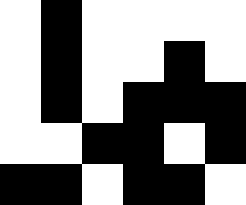[["white", "black", "white", "white", "white", "white"], ["white", "black", "white", "white", "black", "white"], ["white", "black", "white", "black", "black", "black"], ["white", "white", "black", "black", "white", "black"], ["black", "black", "white", "black", "black", "white"]]